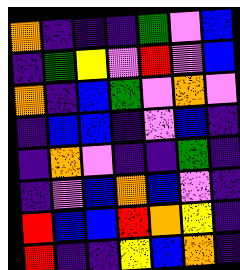[["orange", "indigo", "indigo", "indigo", "green", "violet", "blue"], ["indigo", "green", "yellow", "violet", "red", "violet", "blue"], ["orange", "indigo", "blue", "green", "violet", "orange", "violet"], ["indigo", "blue", "blue", "indigo", "violet", "blue", "indigo"], ["indigo", "orange", "violet", "indigo", "indigo", "green", "indigo"], ["indigo", "violet", "blue", "orange", "blue", "violet", "indigo"], ["red", "blue", "blue", "red", "orange", "yellow", "indigo"], ["red", "indigo", "indigo", "yellow", "blue", "orange", "indigo"]]